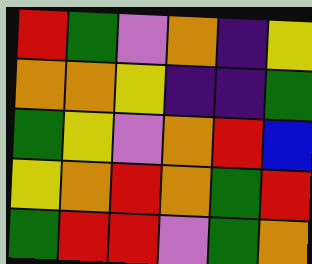[["red", "green", "violet", "orange", "indigo", "yellow"], ["orange", "orange", "yellow", "indigo", "indigo", "green"], ["green", "yellow", "violet", "orange", "red", "blue"], ["yellow", "orange", "red", "orange", "green", "red"], ["green", "red", "red", "violet", "green", "orange"]]